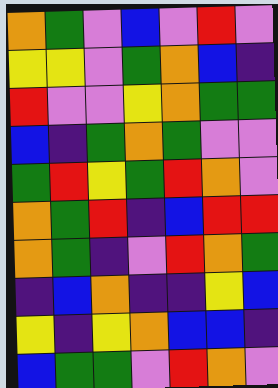[["orange", "green", "violet", "blue", "violet", "red", "violet"], ["yellow", "yellow", "violet", "green", "orange", "blue", "indigo"], ["red", "violet", "violet", "yellow", "orange", "green", "green"], ["blue", "indigo", "green", "orange", "green", "violet", "violet"], ["green", "red", "yellow", "green", "red", "orange", "violet"], ["orange", "green", "red", "indigo", "blue", "red", "red"], ["orange", "green", "indigo", "violet", "red", "orange", "green"], ["indigo", "blue", "orange", "indigo", "indigo", "yellow", "blue"], ["yellow", "indigo", "yellow", "orange", "blue", "blue", "indigo"], ["blue", "green", "green", "violet", "red", "orange", "violet"]]